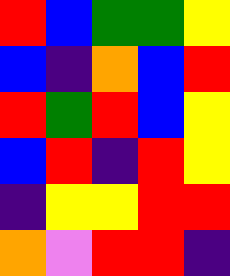[["red", "blue", "green", "green", "yellow"], ["blue", "indigo", "orange", "blue", "red"], ["red", "green", "red", "blue", "yellow"], ["blue", "red", "indigo", "red", "yellow"], ["indigo", "yellow", "yellow", "red", "red"], ["orange", "violet", "red", "red", "indigo"]]